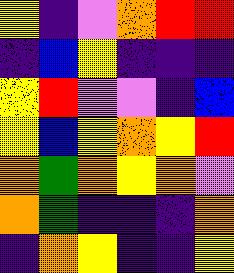[["yellow", "indigo", "violet", "orange", "red", "red"], ["indigo", "blue", "yellow", "indigo", "indigo", "indigo"], ["yellow", "red", "violet", "violet", "indigo", "blue"], ["yellow", "blue", "yellow", "orange", "yellow", "red"], ["orange", "green", "orange", "yellow", "orange", "violet"], ["orange", "green", "indigo", "indigo", "indigo", "orange"], ["indigo", "orange", "yellow", "indigo", "indigo", "yellow"]]